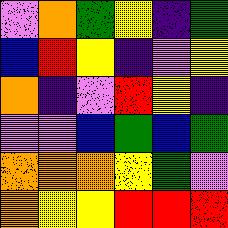[["violet", "orange", "green", "yellow", "indigo", "green"], ["blue", "red", "yellow", "indigo", "violet", "yellow"], ["orange", "indigo", "violet", "red", "yellow", "indigo"], ["violet", "violet", "blue", "green", "blue", "green"], ["orange", "orange", "orange", "yellow", "green", "violet"], ["orange", "yellow", "yellow", "red", "red", "red"]]